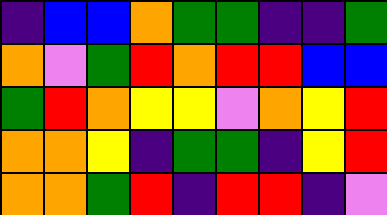[["indigo", "blue", "blue", "orange", "green", "green", "indigo", "indigo", "green"], ["orange", "violet", "green", "red", "orange", "red", "red", "blue", "blue"], ["green", "red", "orange", "yellow", "yellow", "violet", "orange", "yellow", "red"], ["orange", "orange", "yellow", "indigo", "green", "green", "indigo", "yellow", "red"], ["orange", "orange", "green", "red", "indigo", "red", "red", "indigo", "violet"]]